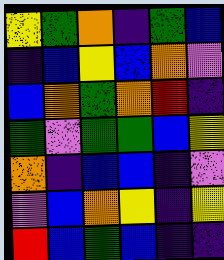[["yellow", "green", "orange", "indigo", "green", "blue"], ["indigo", "blue", "yellow", "blue", "orange", "violet"], ["blue", "orange", "green", "orange", "red", "indigo"], ["green", "violet", "green", "green", "blue", "yellow"], ["orange", "indigo", "blue", "blue", "indigo", "violet"], ["violet", "blue", "orange", "yellow", "indigo", "yellow"], ["red", "blue", "green", "blue", "indigo", "indigo"]]